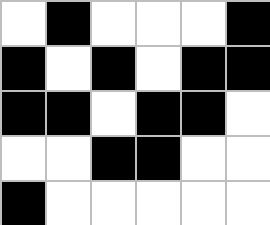[["white", "black", "white", "white", "white", "black"], ["black", "white", "black", "white", "black", "black"], ["black", "black", "white", "black", "black", "white"], ["white", "white", "black", "black", "white", "white"], ["black", "white", "white", "white", "white", "white"]]